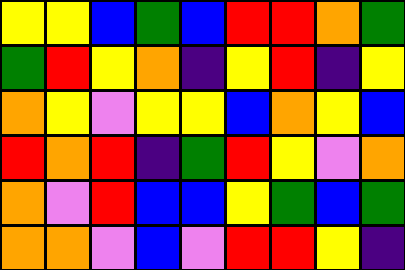[["yellow", "yellow", "blue", "green", "blue", "red", "red", "orange", "green"], ["green", "red", "yellow", "orange", "indigo", "yellow", "red", "indigo", "yellow"], ["orange", "yellow", "violet", "yellow", "yellow", "blue", "orange", "yellow", "blue"], ["red", "orange", "red", "indigo", "green", "red", "yellow", "violet", "orange"], ["orange", "violet", "red", "blue", "blue", "yellow", "green", "blue", "green"], ["orange", "orange", "violet", "blue", "violet", "red", "red", "yellow", "indigo"]]